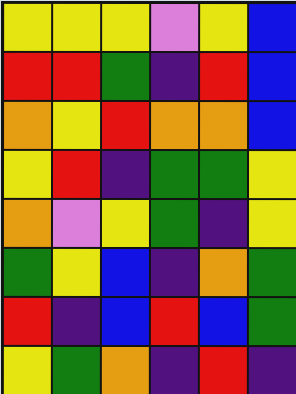[["yellow", "yellow", "yellow", "violet", "yellow", "blue"], ["red", "red", "green", "indigo", "red", "blue"], ["orange", "yellow", "red", "orange", "orange", "blue"], ["yellow", "red", "indigo", "green", "green", "yellow"], ["orange", "violet", "yellow", "green", "indigo", "yellow"], ["green", "yellow", "blue", "indigo", "orange", "green"], ["red", "indigo", "blue", "red", "blue", "green"], ["yellow", "green", "orange", "indigo", "red", "indigo"]]